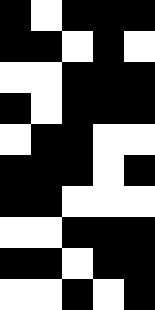[["black", "white", "black", "black", "black"], ["black", "black", "white", "black", "white"], ["white", "white", "black", "black", "black"], ["black", "white", "black", "black", "black"], ["white", "black", "black", "white", "white"], ["black", "black", "black", "white", "black"], ["black", "black", "white", "white", "white"], ["white", "white", "black", "black", "black"], ["black", "black", "white", "black", "black"], ["white", "white", "black", "white", "black"]]